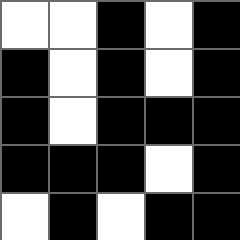[["white", "white", "black", "white", "black"], ["black", "white", "black", "white", "black"], ["black", "white", "black", "black", "black"], ["black", "black", "black", "white", "black"], ["white", "black", "white", "black", "black"]]